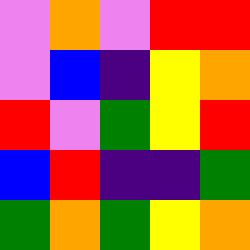[["violet", "orange", "violet", "red", "red"], ["violet", "blue", "indigo", "yellow", "orange"], ["red", "violet", "green", "yellow", "red"], ["blue", "red", "indigo", "indigo", "green"], ["green", "orange", "green", "yellow", "orange"]]